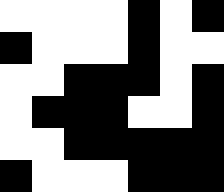[["white", "white", "white", "white", "black", "white", "black"], ["black", "white", "white", "white", "black", "white", "white"], ["white", "white", "black", "black", "black", "white", "black"], ["white", "black", "black", "black", "white", "white", "black"], ["white", "white", "black", "black", "black", "black", "black"], ["black", "white", "white", "white", "black", "black", "black"]]